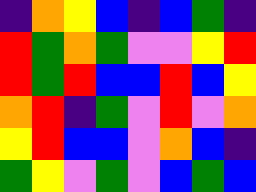[["indigo", "orange", "yellow", "blue", "indigo", "blue", "green", "indigo"], ["red", "green", "orange", "green", "violet", "violet", "yellow", "red"], ["red", "green", "red", "blue", "blue", "red", "blue", "yellow"], ["orange", "red", "indigo", "green", "violet", "red", "violet", "orange"], ["yellow", "red", "blue", "blue", "violet", "orange", "blue", "indigo"], ["green", "yellow", "violet", "green", "violet", "blue", "green", "blue"]]